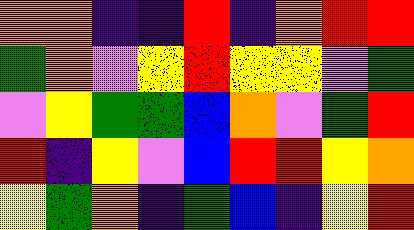[["orange", "orange", "indigo", "indigo", "red", "indigo", "orange", "red", "red"], ["green", "orange", "violet", "yellow", "red", "yellow", "yellow", "violet", "green"], ["violet", "yellow", "green", "green", "blue", "orange", "violet", "green", "red"], ["red", "indigo", "yellow", "violet", "blue", "red", "red", "yellow", "orange"], ["yellow", "green", "orange", "indigo", "green", "blue", "indigo", "yellow", "red"]]